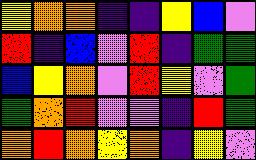[["yellow", "orange", "orange", "indigo", "indigo", "yellow", "blue", "violet"], ["red", "indigo", "blue", "violet", "red", "indigo", "green", "green"], ["blue", "yellow", "orange", "violet", "red", "yellow", "violet", "green"], ["green", "orange", "red", "violet", "violet", "indigo", "red", "green"], ["orange", "red", "orange", "yellow", "orange", "indigo", "yellow", "violet"]]